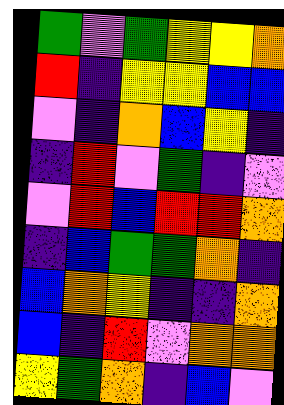[["green", "violet", "green", "yellow", "yellow", "orange"], ["red", "indigo", "yellow", "yellow", "blue", "blue"], ["violet", "indigo", "orange", "blue", "yellow", "indigo"], ["indigo", "red", "violet", "green", "indigo", "violet"], ["violet", "red", "blue", "red", "red", "orange"], ["indigo", "blue", "green", "green", "orange", "indigo"], ["blue", "orange", "yellow", "indigo", "indigo", "orange"], ["blue", "indigo", "red", "violet", "orange", "orange"], ["yellow", "green", "orange", "indigo", "blue", "violet"]]